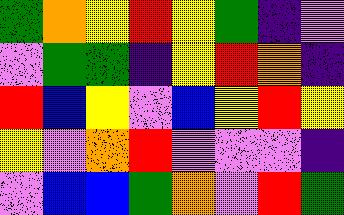[["green", "orange", "yellow", "red", "yellow", "green", "indigo", "violet"], ["violet", "green", "green", "indigo", "yellow", "red", "orange", "indigo"], ["red", "blue", "yellow", "violet", "blue", "yellow", "red", "yellow"], ["yellow", "violet", "orange", "red", "violet", "violet", "violet", "indigo"], ["violet", "blue", "blue", "green", "orange", "violet", "red", "green"]]